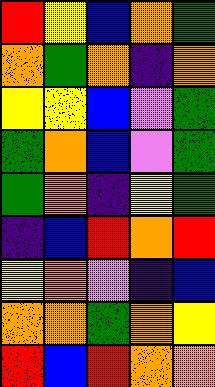[["red", "yellow", "blue", "orange", "green"], ["orange", "green", "orange", "indigo", "orange"], ["yellow", "yellow", "blue", "violet", "green"], ["green", "orange", "blue", "violet", "green"], ["green", "orange", "indigo", "yellow", "green"], ["indigo", "blue", "red", "orange", "red"], ["yellow", "orange", "violet", "indigo", "blue"], ["orange", "orange", "green", "orange", "yellow"], ["red", "blue", "red", "orange", "orange"]]